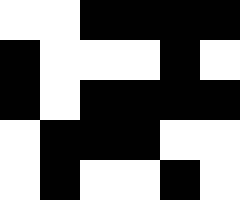[["white", "white", "black", "black", "black", "black"], ["black", "white", "white", "white", "black", "white"], ["black", "white", "black", "black", "black", "black"], ["white", "black", "black", "black", "white", "white"], ["white", "black", "white", "white", "black", "white"]]